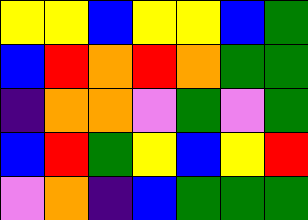[["yellow", "yellow", "blue", "yellow", "yellow", "blue", "green"], ["blue", "red", "orange", "red", "orange", "green", "green"], ["indigo", "orange", "orange", "violet", "green", "violet", "green"], ["blue", "red", "green", "yellow", "blue", "yellow", "red"], ["violet", "orange", "indigo", "blue", "green", "green", "green"]]